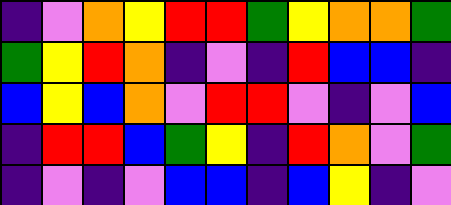[["indigo", "violet", "orange", "yellow", "red", "red", "green", "yellow", "orange", "orange", "green"], ["green", "yellow", "red", "orange", "indigo", "violet", "indigo", "red", "blue", "blue", "indigo"], ["blue", "yellow", "blue", "orange", "violet", "red", "red", "violet", "indigo", "violet", "blue"], ["indigo", "red", "red", "blue", "green", "yellow", "indigo", "red", "orange", "violet", "green"], ["indigo", "violet", "indigo", "violet", "blue", "blue", "indigo", "blue", "yellow", "indigo", "violet"]]